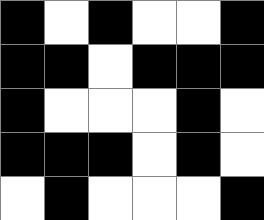[["black", "white", "black", "white", "white", "black"], ["black", "black", "white", "black", "black", "black"], ["black", "white", "white", "white", "black", "white"], ["black", "black", "black", "white", "black", "white"], ["white", "black", "white", "white", "white", "black"]]